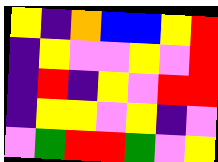[["yellow", "indigo", "orange", "blue", "blue", "yellow", "red"], ["indigo", "yellow", "violet", "violet", "yellow", "violet", "red"], ["indigo", "red", "indigo", "yellow", "violet", "red", "red"], ["indigo", "yellow", "yellow", "violet", "yellow", "indigo", "violet"], ["violet", "green", "red", "red", "green", "violet", "yellow"]]